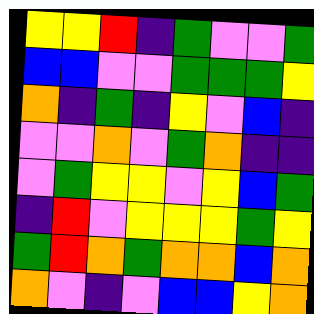[["yellow", "yellow", "red", "indigo", "green", "violet", "violet", "green"], ["blue", "blue", "violet", "violet", "green", "green", "green", "yellow"], ["orange", "indigo", "green", "indigo", "yellow", "violet", "blue", "indigo"], ["violet", "violet", "orange", "violet", "green", "orange", "indigo", "indigo"], ["violet", "green", "yellow", "yellow", "violet", "yellow", "blue", "green"], ["indigo", "red", "violet", "yellow", "yellow", "yellow", "green", "yellow"], ["green", "red", "orange", "green", "orange", "orange", "blue", "orange"], ["orange", "violet", "indigo", "violet", "blue", "blue", "yellow", "orange"]]